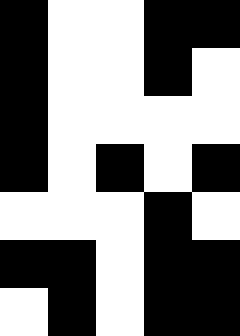[["black", "white", "white", "black", "black"], ["black", "white", "white", "black", "white"], ["black", "white", "white", "white", "white"], ["black", "white", "black", "white", "black"], ["white", "white", "white", "black", "white"], ["black", "black", "white", "black", "black"], ["white", "black", "white", "black", "black"]]